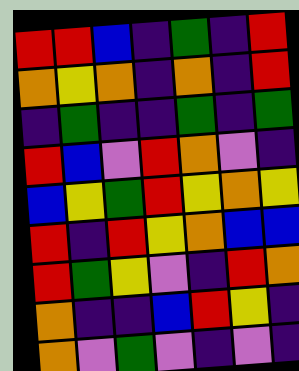[["red", "red", "blue", "indigo", "green", "indigo", "red"], ["orange", "yellow", "orange", "indigo", "orange", "indigo", "red"], ["indigo", "green", "indigo", "indigo", "green", "indigo", "green"], ["red", "blue", "violet", "red", "orange", "violet", "indigo"], ["blue", "yellow", "green", "red", "yellow", "orange", "yellow"], ["red", "indigo", "red", "yellow", "orange", "blue", "blue"], ["red", "green", "yellow", "violet", "indigo", "red", "orange"], ["orange", "indigo", "indigo", "blue", "red", "yellow", "indigo"], ["orange", "violet", "green", "violet", "indigo", "violet", "indigo"]]